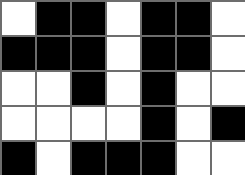[["white", "black", "black", "white", "black", "black", "white"], ["black", "black", "black", "white", "black", "black", "white"], ["white", "white", "black", "white", "black", "white", "white"], ["white", "white", "white", "white", "black", "white", "black"], ["black", "white", "black", "black", "black", "white", "white"]]